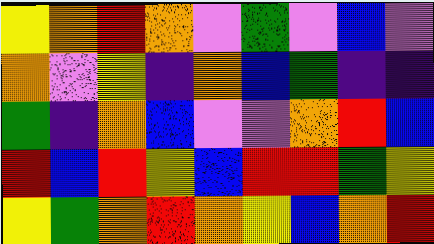[["yellow", "orange", "red", "orange", "violet", "green", "violet", "blue", "violet"], ["orange", "violet", "yellow", "indigo", "orange", "blue", "green", "indigo", "indigo"], ["green", "indigo", "orange", "blue", "violet", "violet", "orange", "red", "blue"], ["red", "blue", "red", "yellow", "blue", "red", "red", "green", "yellow"], ["yellow", "green", "orange", "red", "orange", "yellow", "blue", "orange", "red"]]